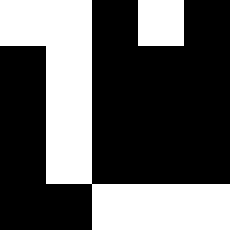[["white", "white", "black", "white", "black"], ["black", "white", "black", "black", "black"], ["black", "white", "black", "black", "black"], ["black", "white", "black", "black", "black"], ["black", "black", "white", "white", "white"]]